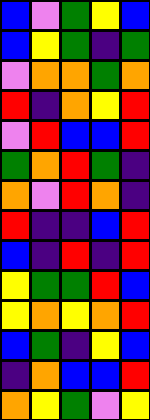[["blue", "violet", "green", "yellow", "blue"], ["blue", "yellow", "green", "indigo", "green"], ["violet", "orange", "orange", "green", "orange"], ["red", "indigo", "orange", "yellow", "red"], ["violet", "red", "blue", "blue", "red"], ["green", "orange", "red", "green", "indigo"], ["orange", "violet", "red", "orange", "indigo"], ["red", "indigo", "indigo", "blue", "red"], ["blue", "indigo", "red", "indigo", "red"], ["yellow", "green", "green", "red", "blue"], ["yellow", "orange", "yellow", "orange", "red"], ["blue", "green", "indigo", "yellow", "blue"], ["indigo", "orange", "blue", "blue", "red"], ["orange", "yellow", "green", "violet", "yellow"]]